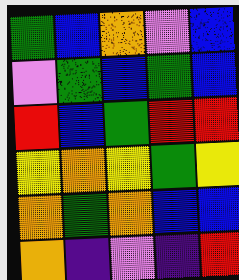[["green", "blue", "orange", "violet", "blue"], ["violet", "green", "blue", "green", "blue"], ["red", "blue", "green", "red", "red"], ["yellow", "orange", "yellow", "green", "yellow"], ["orange", "green", "orange", "blue", "blue"], ["orange", "indigo", "violet", "indigo", "red"]]